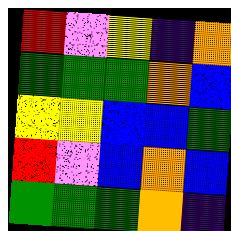[["red", "violet", "yellow", "indigo", "orange"], ["green", "green", "green", "orange", "blue"], ["yellow", "yellow", "blue", "blue", "green"], ["red", "violet", "blue", "orange", "blue"], ["green", "green", "green", "orange", "indigo"]]